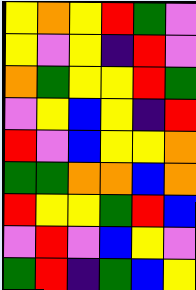[["yellow", "orange", "yellow", "red", "green", "violet"], ["yellow", "violet", "yellow", "indigo", "red", "violet"], ["orange", "green", "yellow", "yellow", "red", "green"], ["violet", "yellow", "blue", "yellow", "indigo", "red"], ["red", "violet", "blue", "yellow", "yellow", "orange"], ["green", "green", "orange", "orange", "blue", "orange"], ["red", "yellow", "yellow", "green", "red", "blue"], ["violet", "red", "violet", "blue", "yellow", "violet"], ["green", "red", "indigo", "green", "blue", "yellow"]]